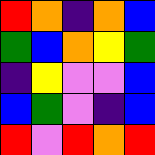[["red", "orange", "indigo", "orange", "blue"], ["green", "blue", "orange", "yellow", "green"], ["indigo", "yellow", "violet", "violet", "blue"], ["blue", "green", "violet", "indigo", "blue"], ["red", "violet", "red", "orange", "red"]]